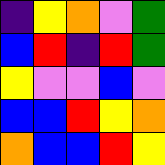[["indigo", "yellow", "orange", "violet", "green"], ["blue", "red", "indigo", "red", "green"], ["yellow", "violet", "violet", "blue", "violet"], ["blue", "blue", "red", "yellow", "orange"], ["orange", "blue", "blue", "red", "yellow"]]